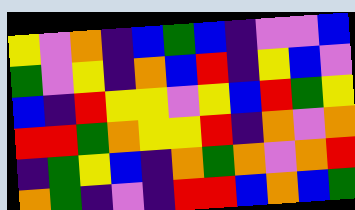[["yellow", "violet", "orange", "indigo", "blue", "green", "blue", "indigo", "violet", "violet", "blue"], ["green", "violet", "yellow", "indigo", "orange", "blue", "red", "indigo", "yellow", "blue", "violet"], ["blue", "indigo", "red", "yellow", "yellow", "violet", "yellow", "blue", "red", "green", "yellow"], ["red", "red", "green", "orange", "yellow", "yellow", "red", "indigo", "orange", "violet", "orange"], ["indigo", "green", "yellow", "blue", "indigo", "orange", "green", "orange", "violet", "orange", "red"], ["orange", "green", "indigo", "violet", "indigo", "red", "red", "blue", "orange", "blue", "green"]]